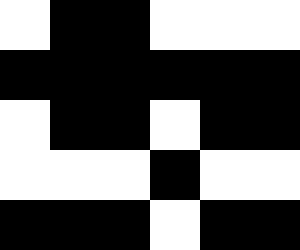[["white", "black", "black", "white", "white", "white"], ["black", "black", "black", "black", "black", "black"], ["white", "black", "black", "white", "black", "black"], ["white", "white", "white", "black", "white", "white"], ["black", "black", "black", "white", "black", "black"]]